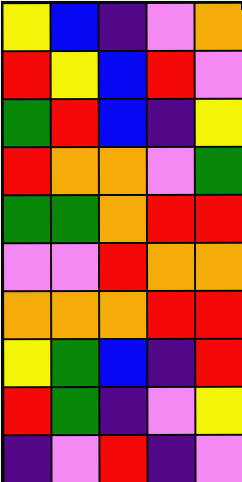[["yellow", "blue", "indigo", "violet", "orange"], ["red", "yellow", "blue", "red", "violet"], ["green", "red", "blue", "indigo", "yellow"], ["red", "orange", "orange", "violet", "green"], ["green", "green", "orange", "red", "red"], ["violet", "violet", "red", "orange", "orange"], ["orange", "orange", "orange", "red", "red"], ["yellow", "green", "blue", "indigo", "red"], ["red", "green", "indigo", "violet", "yellow"], ["indigo", "violet", "red", "indigo", "violet"]]